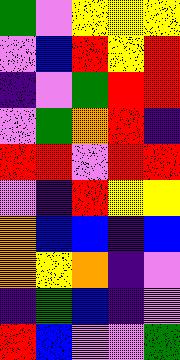[["green", "violet", "yellow", "yellow", "yellow"], ["violet", "blue", "red", "yellow", "red"], ["indigo", "violet", "green", "red", "red"], ["violet", "green", "orange", "red", "indigo"], ["red", "red", "violet", "red", "red"], ["violet", "indigo", "red", "yellow", "yellow"], ["orange", "blue", "blue", "indigo", "blue"], ["orange", "yellow", "orange", "indigo", "violet"], ["indigo", "green", "blue", "indigo", "violet"], ["red", "blue", "violet", "violet", "green"]]